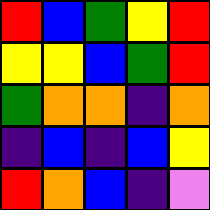[["red", "blue", "green", "yellow", "red"], ["yellow", "yellow", "blue", "green", "red"], ["green", "orange", "orange", "indigo", "orange"], ["indigo", "blue", "indigo", "blue", "yellow"], ["red", "orange", "blue", "indigo", "violet"]]